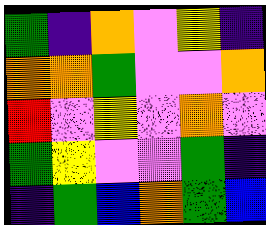[["green", "indigo", "orange", "violet", "yellow", "indigo"], ["orange", "orange", "green", "violet", "violet", "orange"], ["red", "violet", "yellow", "violet", "orange", "violet"], ["green", "yellow", "violet", "violet", "green", "indigo"], ["indigo", "green", "blue", "orange", "green", "blue"]]